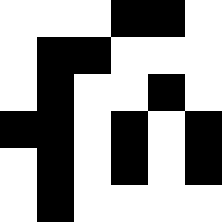[["white", "white", "white", "black", "black", "white"], ["white", "black", "black", "white", "white", "white"], ["white", "black", "white", "white", "black", "white"], ["black", "black", "white", "black", "white", "black"], ["white", "black", "white", "black", "white", "black"], ["white", "black", "white", "white", "white", "white"]]